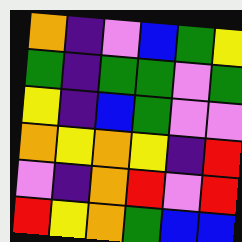[["orange", "indigo", "violet", "blue", "green", "yellow"], ["green", "indigo", "green", "green", "violet", "green"], ["yellow", "indigo", "blue", "green", "violet", "violet"], ["orange", "yellow", "orange", "yellow", "indigo", "red"], ["violet", "indigo", "orange", "red", "violet", "red"], ["red", "yellow", "orange", "green", "blue", "blue"]]